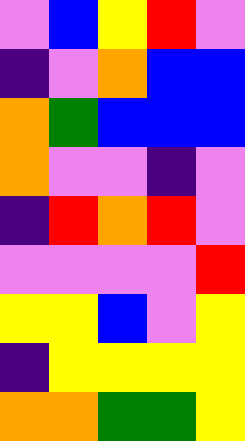[["violet", "blue", "yellow", "red", "violet"], ["indigo", "violet", "orange", "blue", "blue"], ["orange", "green", "blue", "blue", "blue"], ["orange", "violet", "violet", "indigo", "violet"], ["indigo", "red", "orange", "red", "violet"], ["violet", "violet", "violet", "violet", "red"], ["yellow", "yellow", "blue", "violet", "yellow"], ["indigo", "yellow", "yellow", "yellow", "yellow"], ["orange", "orange", "green", "green", "yellow"]]